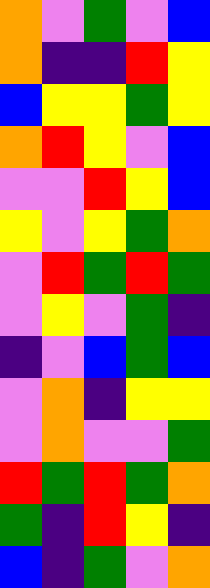[["orange", "violet", "green", "violet", "blue"], ["orange", "indigo", "indigo", "red", "yellow"], ["blue", "yellow", "yellow", "green", "yellow"], ["orange", "red", "yellow", "violet", "blue"], ["violet", "violet", "red", "yellow", "blue"], ["yellow", "violet", "yellow", "green", "orange"], ["violet", "red", "green", "red", "green"], ["violet", "yellow", "violet", "green", "indigo"], ["indigo", "violet", "blue", "green", "blue"], ["violet", "orange", "indigo", "yellow", "yellow"], ["violet", "orange", "violet", "violet", "green"], ["red", "green", "red", "green", "orange"], ["green", "indigo", "red", "yellow", "indigo"], ["blue", "indigo", "green", "violet", "orange"]]